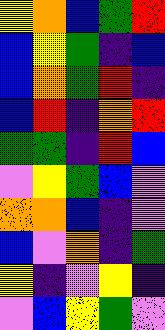[["yellow", "orange", "blue", "green", "red"], ["blue", "yellow", "green", "indigo", "blue"], ["blue", "orange", "green", "red", "indigo"], ["blue", "red", "indigo", "orange", "red"], ["green", "green", "indigo", "red", "blue"], ["violet", "yellow", "green", "blue", "violet"], ["orange", "orange", "blue", "indigo", "violet"], ["blue", "violet", "orange", "indigo", "green"], ["yellow", "indigo", "violet", "yellow", "indigo"], ["violet", "blue", "yellow", "green", "violet"]]